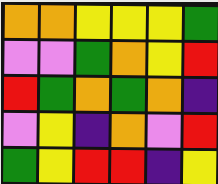[["orange", "orange", "yellow", "yellow", "yellow", "green"], ["violet", "violet", "green", "orange", "yellow", "red"], ["red", "green", "orange", "green", "orange", "indigo"], ["violet", "yellow", "indigo", "orange", "violet", "red"], ["green", "yellow", "red", "red", "indigo", "yellow"]]